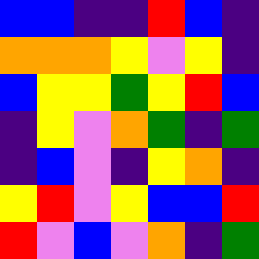[["blue", "blue", "indigo", "indigo", "red", "blue", "indigo"], ["orange", "orange", "orange", "yellow", "violet", "yellow", "indigo"], ["blue", "yellow", "yellow", "green", "yellow", "red", "blue"], ["indigo", "yellow", "violet", "orange", "green", "indigo", "green"], ["indigo", "blue", "violet", "indigo", "yellow", "orange", "indigo"], ["yellow", "red", "violet", "yellow", "blue", "blue", "red"], ["red", "violet", "blue", "violet", "orange", "indigo", "green"]]